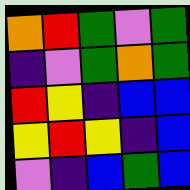[["orange", "red", "green", "violet", "green"], ["indigo", "violet", "green", "orange", "green"], ["red", "yellow", "indigo", "blue", "blue"], ["yellow", "red", "yellow", "indigo", "blue"], ["violet", "indigo", "blue", "green", "blue"]]